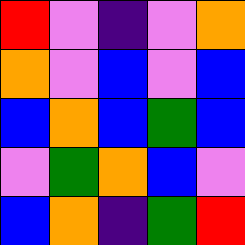[["red", "violet", "indigo", "violet", "orange"], ["orange", "violet", "blue", "violet", "blue"], ["blue", "orange", "blue", "green", "blue"], ["violet", "green", "orange", "blue", "violet"], ["blue", "orange", "indigo", "green", "red"]]